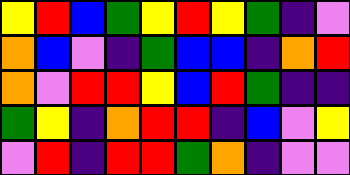[["yellow", "red", "blue", "green", "yellow", "red", "yellow", "green", "indigo", "violet"], ["orange", "blue", "violet", "indigo", "green", "blue", "blue", "indigo", "orange", "red"], ["orange", "violet", "red", "red", "yellow", "blue", "red", "green", "indigo", "indigo"], ["green", "yellow", "indigo", "orange", "red", "red", "indigo", "blue", "violet", "yellow"], ["violet", "red", "indigo", "red", "red", "green", "orange", "indigo", "violet", "violet"]]